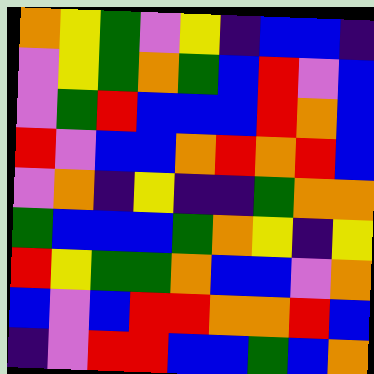[["orange", "yellow", "green", "violet", "yellow", "indigo", "blue", "blue", "indigo"], ["violet", "yellow", "green", "orange", "green", "blue", "red", "violet", "blue"], ["violet", "green", "red", "blue", "blue", "blue", "red", "orange", "blue"], ["red", "violet", "blue", "blue", "orange", "red", "orange", "red", "blue"], ["violet", "orange", "indigo", "yellow", "indigo", "indigo", "green", "orange", "orange"], ["green", "blue", "blue", "blue", "green", "orange", "yellow", "indigo", "yellow"], ["red", "yellow", "green", "green", "orange", "blue", "blue", "violet", "orange"], ["blue", "violet", "blue", "red", "red", "orange", "orange", "red", "blue"], ["indigo", "violet", "red", "red", "blue", "blue", "green", "blue", "orange"]]